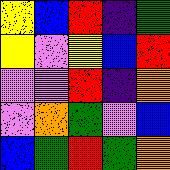[["yellow", "blue", "red", "indigo", "green"], ["yellow", "violet", "yellow", "blue", "red"], ["violet", "violet", "red", "indigo", "orange"], ["violet", "orange", "green", "violet", "blue"], ["blue", "green", "red", "green", "orange"]]